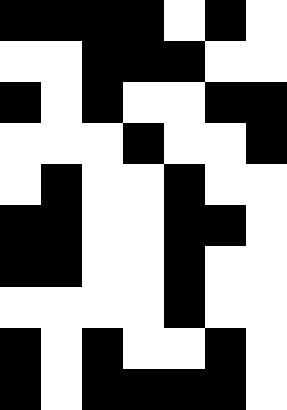[["black", "black", "black", "black", "white", "black", "white"], ["white", "white", "black", "black", "black", "white", "white"], ["black", "white", "black", "white", "white", "black", "black"], ["white", "white", "white", "black", "white", "white", "black"], ["white", "black", "white", "white", "black", "white", "white"], ["black", "black", "white", "white", "black", "black", "white"], ["black", "black", "white", "white", "black", "white", "white"], ["white", "white", "white", "white", "black", "white", "white"], ["black", "white", "black", "white", "white", "black", "white"], ["black", "white", "black", "black", "black", "black", "white"]]